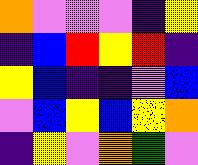[["orange", "violet", "violet", "violet", "indigo", "yellow"], ["indigo", "blue", "red", "yellow", "red", "indigo"], ["yellow", "blue", "indigo", "indigo", "violet", "blue"], ["violet", "blue", "yellow", "blue", "yellow", "orange"], ["indigo", "yellow", "violet", "orange", "green", "violet"]]